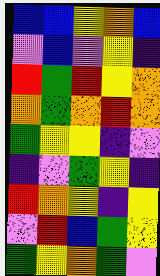[["blue", "blue", "yellow", "orange", "blue"], ["violet", "blue", "violet", "yellow", "indigo"], ["red", "green", "red", "yellow", "orange"], ["orange", "green", "orange", "red", "orange"], ["green", "yellow", "yellow", "indigo", "violet"], ["indigo", "violet", "green", "yellow", "indigo"], ["red", "orange", "yellow", "indigo", "yellow"], ["violet", "red", "blue", "green", "yellow"], ["green", "yellow", "orange", "green", "violet"]]